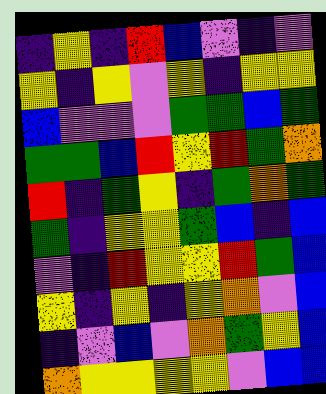[["indigo", "yellow", "indigo", "red", "blue", "violet", "indigo", "violet"], ["yellow", "indigo", "yellow", "violet", "yellow", "indigo", "yellow", "yellow"], ["blue", "violet", "violet", "violet", "green", "green", "blue", "green"], ["green", "green", "blue", "red", "yellow", "red", "green", "orange"], ["red", "indigo", "green", "yellow", "indigo", "green", "orange", "green"], ["green", "indigo", "yellow", "yellow", "green", "blue", "indigo", "blue"], ["violet", "indigo", "red", "yellow", "yellow", "red", "green", "blue"], ["yellow", "indigo", "yellow", "indigo", "yellow", "orange", "violet", "blue"], ["indigo", "violet", "blue", "violet", "orange", "green", "yellow", "blue"], ["orange", "yellow", "yellow", "yellow", "yellow", "violet", "blue", "blue"]]